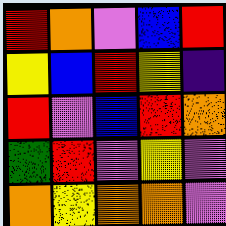[["red", "orange", "violet", "blue", "red"], ["yellow", "blue", "red", "yellow", "indigo"], ["red", "violet", "blue", "red", "orange"], ["green", "red", "violet", "yellow", "violet"], ["orange", "yellow", "orange", "orange", "violet"]]